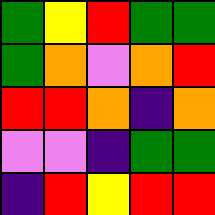[["green", "yellow", "red", "green", "green"], ["green", "orange", "violet", "orange", "red"], ["red", "red", "orange", "indigo", "orange"], ["violet", "violet", "indigo", "green", "green"], ["indigo", "red", "yellow", "red", "red"]]